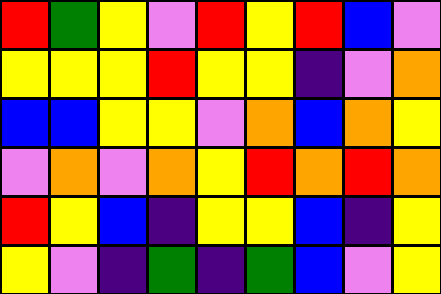[["red", "green", "yellow", "violet", "red", "yellow", "red", "blue", "violet"], ["yellow", "yellow", "yellow", "red", "yellow", "yellow", "indigo", "violet", "orange"], ["blue", "blue", "yellow", "yellow", "violet", "orange", "blue", "orange", "yellow"], ["violet", "orange", "violet", "orange", "yellow", "red", "orange", "red", "orange"], ["red", "yellow", "blue", "indigo", "yellow", "yellow", "blue", "indigo", "yellow"], ["yellow", "violet", "indigo", "green", "indigo", "green", "blue", "violet", "yellow"]]